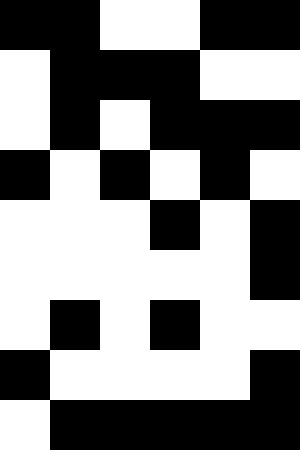[["black", "black", "white", "white", "black", "black"], ["white", "black", "black", "black", "white", "white"], ["white", "black", "white", "black", "black", "black"], ["black", "white", "black", "white", "black", "white"], ["white", "white", "white", "black", "white", "black"], ["white", "white", "white", "white", "white", "black"], ["white", "black", "white", "black", "white", "white"], ["black", "white", "white", "white", "white", "black"], ["white", "black", "black", "black", "black", "black"]]